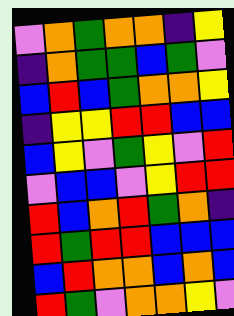[["violet", "orange", "green", "orange", "orange", "indigo", "yellow"], ["indigo", "orange", "green", "green", "blue", "green", "violet"], ["blue", "red", "blue", "green", "orange", "orange", "yellow"], ["indigo", "yellow", "yellow", "red", "red", "blue", "blue"], ["blue", "yellow", "violet", "green", "yellow", "violet", "red"], ["violet", "blue", "blue", "violet", "yellow", "red", "red"], ["red", "blue", "orange", "red", "green", "orange", "indigo"], ["red", "green", "red", "red", "blue", "blue", "blue"], ["blue", "red", "orange", "orange", "blue", "orange", "blue"], ["red", "green", "violet", "orange", "orange", "yellow", "violet"]]